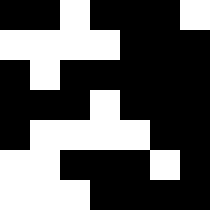[["black", "black", "white", "black", "black", "black", "white"], ["white", "white", "white", "white", "black", "black", "black"], ["black", "white", "black", "black", "black", "black", "black"], ["black", "black", "black", "white", "black", "black", "black"], ["black", "white", "white", "white", "white", "black", "black"], ["white", "white", "black", "black", "black", "white", "black"], ["white", "white", "white", "black", "black", "black", "black"]]